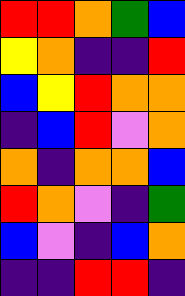[["red", "red", "orange", "green", "blue"], ["yellow", "orange", "indigo", "indigo", "red"], ["blue", "yellow", "red", "orange", "orange"], ["indigo", "blue", "red", "violet", "orange"], ["orange", "indigo", "orange", "orange", "blue"], ["red", "orange", "violet", "indigo", "green"], ["blue", "violet", "indigo", "blue", "orange"], ["indigo", "indigo", "red", "red", "indigo"]]